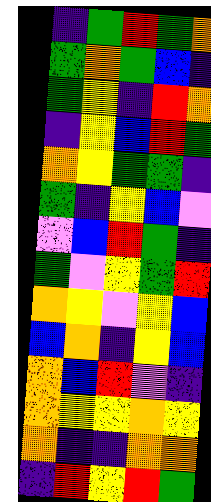[["indigo", "green", "red", "green", "orange"], ["green", "orange", "green", "blue", "indigo"], ["green", "yellow", "indigo", "red", "orange"], ["indigo", "yellow", "blue", "red", "green"], ["orange", "yellow", "green", "green", "indigo"], ["green", "indigo", "yellow", "blue", "violet"], ["violet", "blue", "red", "green", "indigo"], ["green", "violet", "yellow", "green", "red"], ["orange", "yellow", "violet", "yellow", "blue"], ["blue", "orange", "indigo", "yellow", "blue"], ["orange", "blue", "red", "violet", "indigo"], ["orange", "yellow", "yellow", "orange", "yellow"], ["orange", "indigo", "indigo", "orange", "orange"], ["indigo", "red", "yellow", "red", "green"]]